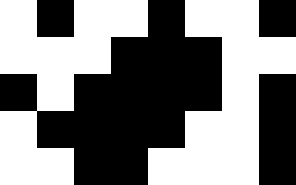[["white", "black", "white", "white", "black", "white", "white", "black"], ["white", "white", "white", "black", "black", "black", "white", "white"], ["black", "white", "black", "black", "black", "black", "white", "black"], ["white", "black", "black", "black", "black", "white", "white", "black"], ["white", "white", "black", "black", "white", "white", "white", "black"]]